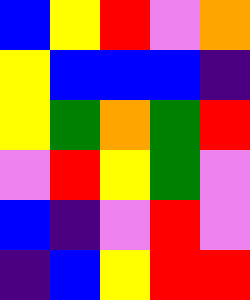[["blue", "yellow", "red", "violet", "orange"], ["yellow", "blue", "blue", "blue", "indigo"], ["yellow", "green", "orange", "green", "red"], ["violet", "red", "yellow", "green", "violet"], ["blue", "indigo", "violet", "red", "violet"], ["indigo", "blue", "yellow", "red", "red"]]